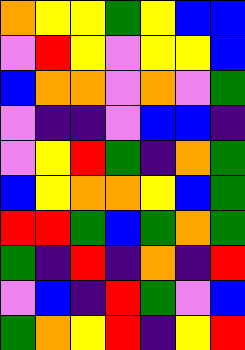[["orange", "yellow", "yellow", "green", "yellow", "blue", "blue"], ["violet", "red", "yellow", "violet", "yellow", "yellow", "blue"], ["blue", "orange", "orange", "violet", "orange", "violet", "green"], ["violet", "indigo", "indigo", "violet", "blue", "blue", "indigo"], ["violet", "yellow", "red", "green", "indigo", "orange", "green"], ["blue", "yellow", "orange", "orange", "yellow", "blue", "green"], ["red", "red", "green", "blue", "green", "orange", "green"], ["green", "indigo", "red", "indigo", "orange", "indigo", "red"], ["violet", "blue", "indigo", "red", "green", "violet", "blue"], ["green", "orange", "yellow", "red", "indigo", "yellow", "red"]]